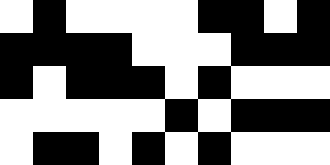[["white", "black", "white", "white", "white", "white", "black", "black", "white", "black"], ["black", "black", "black", "black", "white", "white", "white", "black", "black", "black"], ["black", "white", "black", "black", "black", "white", "black", "white", "white", "white"], ["white", "white", "white", "white", "white", "black", "white", "black", "black", "black"], ["white", "black", "black", "white", "black", "white", "black", "white", "white", "white"]]